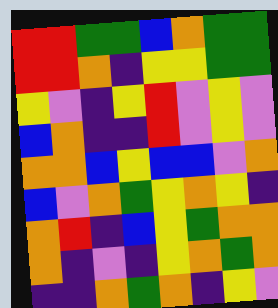[["red", "red", "green", "green", "blue", "orange", "green", "green"], ["red", "red", "orange", "indigo", "yellow", "yellow", "green", "green"], ["yellow", "violet", "indigo", "yellow", "red", "violet", "yellow", "violet"], ["blue", "orange", "indigo", "indigo", "red", "violet", "yellow", "violet"], ["orange", "orange", "blue", "yellow", "blue", "blue", "violet", "orange"], ["blue", "violet", "orange", "green", "yellow", "orange", "yellow", "indigo"], ["orange", "red", "indigo", "blue", "yellow", "green", "orange", "orange"], ["orange", "indigo", "violet", "indigo", "yellow", "orange", "green", "orange"], ["indigo", "indigo", "orange", "green", "orange", "indigo", "yellow", "violet"]]